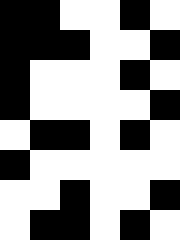[["black", "black", "white", "white", "black", "white"], ["black", "black", "black", "white", "white", "black"], ["black", "white", "white", "white", "black", "white"], ["black", "white", "white", "white", "white", "black"], ["white", "black", "black", "white", "black", "white"], ["black", "white", "white", "white", "white", "white"], ["white", "white", "black", "white", "white", "black"], ["white", "black", "black", "white", "black", "white"]]